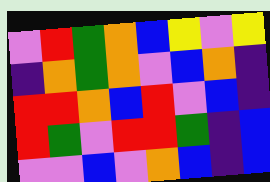[["violet", "red", "green", "orange", "blue", "yellow", "violet", "yellow"], ["indigo", "orange", "green", "orange", "violet", "blue", "orange", "indigo"], ["red", "red", "orange", "blue", "red", "violet", "blue", "indigo"], ["red", "green", "violet", "red", "red", "green", "indigo", "blue"], ["violet", "violet", "blue", "violet", "orange", "blue", "indigo", "blue"]]